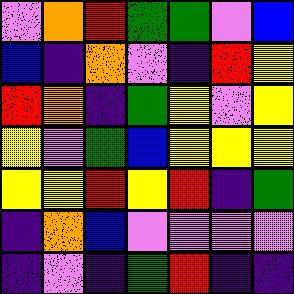[["violet", "orange", "red", "green", "green", "violet", "blue"], ["blue", "indigo", "orange", "violet", "indigo", "red", "yellow"], ["red", "orange", "indigo", "green", "yellow", "violet", "yellow"], ["yellow", "violet", "green", "blue", "yellow", "yellow", "yellow"], ["yellow", "yellow", "red", "yellow", "red", "indigo", "green"], ["indigo", "orange", "blue", "violet", "violet", "violet", "violet"], ["indigo", "violet", "indigo", "green", "red", "indigo", "indigo"]]